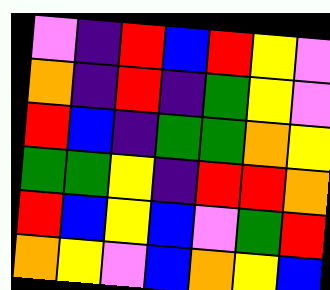[["violet", "indigo", "red", "blue", "red", "yellow", "violet"], ["orange", "indigo", "red", "indigo", "green", "yellow", "violet"], ["red", "blue", "indigo", "green", "green", "orange", "yellow"], ["green", "green", "yellow", "indigo", "red", "red", "orange"], ["red", "blue", "yellow", "blue", "violet", "green", "red"], ["orange", "yellow", "violet", "blue", "orange", "yellow", "blue"]]